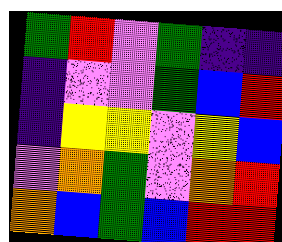[["green", "red", "violet", "green", "indigo", "indigo"], ["indigo", "violet", "violet", "green", "blue", "red"], ["indigo", "yellow", "yellow", "violet", "yellow", "blue"], ["violet", "orange", "green", "violet", "orange", "red"], ["orange", "blue", "green", "blue", "red", "red"]]